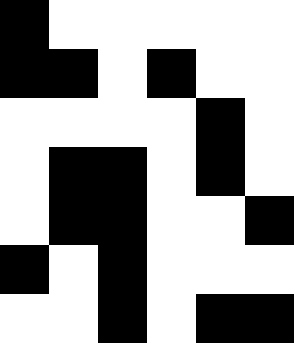[["black", "white", "white", "white", "white", "white"], ["black", "black", "white", "black", "white", "white"], ["white", "white", "white", "white", "black", "white"], ["white", "black", "black", "white", "black", "white"], ["white", "black", "black", "white", "white", "black"], ["black", "white", "black", "white", "white", "white"], ["white", "white", "black", "white", "black", "black"]]